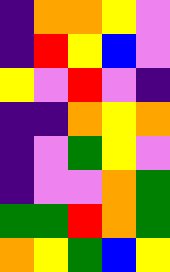[["indigo", "orange", "orange", "yellow", "violet"], ["indigo", "red", "yellow", "blue", "violet"], ["yellow", "violet", "red", "violet", "indigo"], ["indigo", "indigo", "orange", "yellow", "orange"], ["indigo", "violet", "green", "yellow", "violet"], ["indigo", "violet", "violet", "orange", "green"], ["green", "green", "red", "orange", "green"], ["orange", "yellow", "green", "blue", "yellow"]]